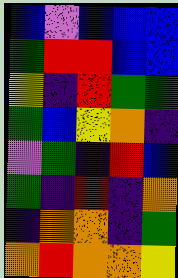[["blue", "violet", "blue", "blue", "blue"], ["green", "red", "red", "blue", "blue"], ["yellow", "indigo", "red", "green", "green"], ["green", "blue", "yellow", "orange", "indigo"], ["violet", "green", "indigo", "red", "blue"], ["green", "indigo", "red", "indigo", "orange"], ["indigo", "orange", "orange", "indigo", "green"], ["orange", "red", "orange", "orange", "yellow"]]